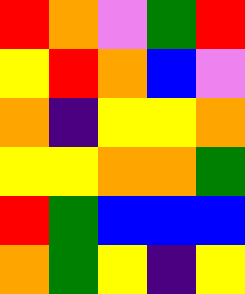[["red", "orange", "violet", "green", "red"], ["yellow", "red", "orange", "blue", "violet"], ["orange", "indigo", "yellow", "yellow", "orange"], ["yellow", "yellow", "orange", "orange", "green"], ["red", "green", "blue", "blue", "blue"], ["orange", "green", "yellow", "indigo", "yellow"]]